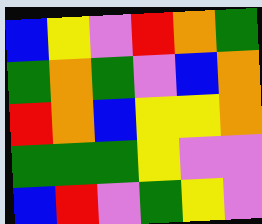[["blue", "yellow", "violet", "red", "orange", "green"], ["green", "orange", "green", "violet", "blue", "orange"], ["red", "orange", "blue", "yellow", "yellow", "orange"], ["green", "green", "green", "yellow", "violet", "violet"], ["blue", "red", "violet", "green", "yellow", "violet"]]